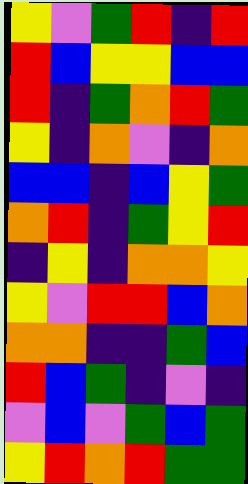[["yellow", "violet", "green", "red", "indigo", "red"], ["red", "blue", "yellow", "yellow", "blue", "blue"], ["red", "indigo", "green", "orange", "red", "green"], ["yellow", "indigo", "orange", "violet", "indigo", "orange"], ["blue", "blue", "indigo", "blue", "yellow", "green"], ["orange", "red", "indigo", "green", "yellow", "red"], ["indigo", "yellow", "indigo", "orange", "orange", "yellow"], ["yellow", "violet", "red", "red", "blue", "orange"], ["orange", "orange", "indigo", "indigo", "green", "blue"], ["red", "blue", "green", "indigo", "violet", "indigo"], ["violet", "blue", "violet", "green", "blue", "green"], ["yellow", "red", "orange", "red", "green", "green"]]